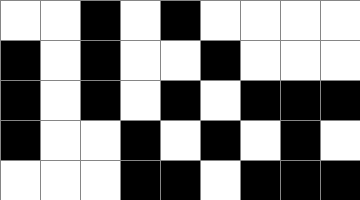[["white", "white", "black", "white", "black", "white", "white", "white", "white"], ["black", "white", "black", "white", "white", "black", "white", "white", "white"], ["black", "white", "black", "white", "black", "white", "black", "black", "black"], ["black", "white", "white", "black", "white", "black", "white", "black", "white"], ["white", "white", "white", "black", "black", "white", "black", "black", "black"]]